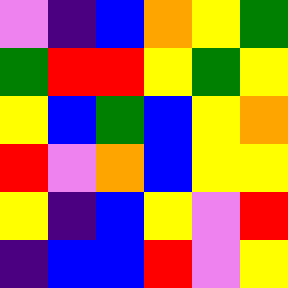[["violet", "indigo", "blue", "orange", "yellow", "green"], ["green", "red", "red", "yellow", "green", "yellow"], ["yellow", "blue", "green", "blue", "yellow", "orange"], ["red", "violet", "orange", "blue", "yellow", "yellow"], ["yellow", "indigo", "blue", "yellow", "violet", "red"], ["indigo", "blue", "blue", "red", "violet", "yellow"]]